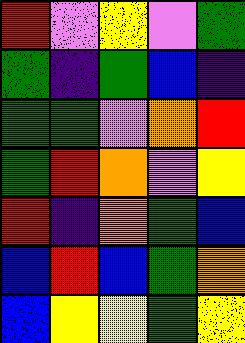[["red", "violet", "yellow", "violet", "green"], ["green", "indigo", "green", "blue", "indigo"], ["green", "green", "violet", "orange", "red"], ["green", "red", "orange", "violet", "yellow"], ["red", "indigo", "orange", "green", "blue"], ["blue", "red", "blue", "green", "orange"], ["blue", "yellow", "yellow", "green", "yellow"]]